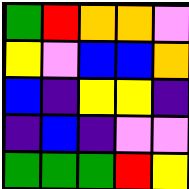[["green", "red", "orange", "orange", "violet"], ["yellow", "violet", "blue", "blue", "orange"], ["blue", "indigo", "yellow", "yellow", "indigo"], ["indigo", "blue", "indigo", "violet", "violet"], ["green", "green", "green", "red", "yellow"]]